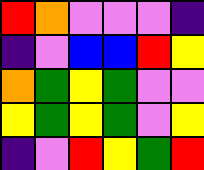[["red", "orange", "violet", "violet", "violet", "indigo"], ["indigo", "violet", "blue", "blue", "red", "yellow"], ["orange", "green", "yellow", "green", "violet", "violet"], ["yellow", "green", "yellow", "green", "violet", "yellow"], ["indigo", "violet", "red", "yellow", "green", "red"]]